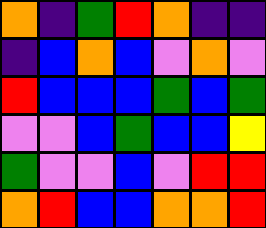[["orange", "indigo", "green", "red", "orange", "indigo", "indigo"], ["indigo", "blue", "orange", "blue", "violet", "orange", "violet"], ["red", "blue", "blue", "blue", "green", "blue", "green"], ["violet", "violet", "blue", "green", "blue", "blue", "yellow"], ["green", "violet", "violet", "blue", "violet", "red", "red"], ["orange", "red", "blue", "blue", "orange", "orange", "red"]]